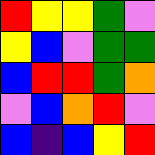[["red", "yellow", "yellow", "green", "violet"], ["yellow", "blue", "violet", "green", "green"], ["blue", "red", "red", "green", "orange"], ["violet", "blue", "orange", "red", "violet"], ["blue", "indigo", "blue", "yellow", "red"]]